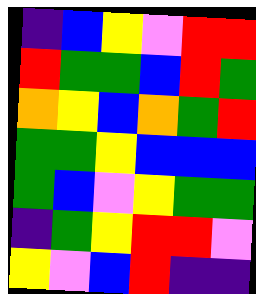[["indigo", "blue", "yellow", "violet", "red", "red"], ["red", "green", "green", "blue", "red", "green"], ["orange", "yellow", "blue", "orange", "green", "red"], ["green", "green", "yellow", "blue", "blue", "blue"], ["green", "blue", "violet", "yellow", "green", "green"], ["indigo", "green", "yellow", "red", "red", "violet"], ["yellow", "violet", "blue", "red", "indigo", "indigo"]]